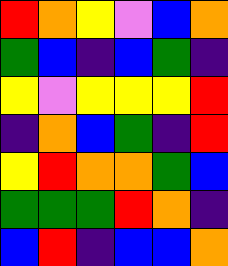[["red", "orange", "yellow", "violet", "blue", "orange"], ["green", "blue", "indigo", "blue", "green", "indigo"], ["yellow", "violet", "yellow", "yellow", "yellow", "red"], ["indigo", "orange", "blue", "green", "indigo", "red"], ["yellow", "red", "orange", "orange", "green", "blue"], ["green", "green", "green", "red", "orange", "indigo"], ["blue", "red", "indigo", "blue", "blue", "orange"]]